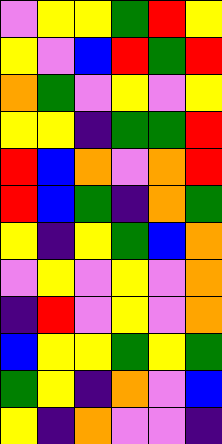[["violet", "yellow", "yellow", "green", "red", "yellow"], ["yellow", "violet", "blue", "red", "green", "red"], ["orange", "green", "violet", "yellow", "violet", "yellow"], ["yellow", "yellow", "indigo", "green", "green", "red"], ["red", "blue", "orange", "violet", "orange", "red"], ["red", "blue", "green", "indigo", "orange", "green"], ["yellow", "indigo", "yellow", "green", "blue", "orange"], ["violet", "yellow", "violet", "yellow", "violet", "orange"], ["indigo", "red", "violet", "yellow", "violet", "orange"], ["blue", "yellow", "yellow", "green", "yellow", "green"], ["green", "yellow", "indigo", "orange", "violet", "blue"], ["yellow", "indigo", "orange", "violet", "violet", "indigo"]]